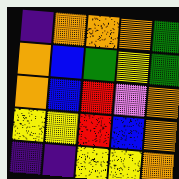[["indigo", "orange", "orange", "orange", "green"], ["orange", "blue", "green", "yellow", "green"], ["orange", "blue", "red", "violet", "orange"], ["yellow", "yellow", "red", "blue", "orange"], ["indigo", "indigo", "yellow", "yellow", "orange"]]